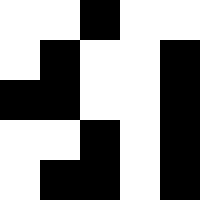[["white", "white", "black", "white", "white"], ["white", "black", "white", "white", "black"], ["black", "black", "white", "white", "black"], ["white", "white", "black", "white", "black"], ["white", "black", "black", "white", "black"]]